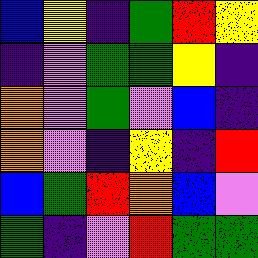[["blue", "yellow", "indigo", "green", "red", "yellow"], ["indigo", "violet", "green", "green", "yellow", "indigo"], ["orange", "violet", "green", "violet", "blue", "indigo"], ["orange", "violet", "indigo", "yellow", "indigo", "red"], ["blue", "green", "red", "orange", "blue", "violet"], ["green", "indigo", "violet", "red", "green", "green"]]